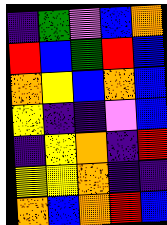[["indigo", "green", "violet", "blue", "orange"], ["red", "blue", "green", "red", "blue"], ["orange", "yellow", "blue", "orange", "blue"], ["yellow", "indigo", "indigo", "violet", "blue"], ["indigo", "yellow", "orange", "indigo", "red"], ["yellow", "yellow", "orange", "indigo", "indigo"], ["orange", "blue", "orange", "red", "blue"]]